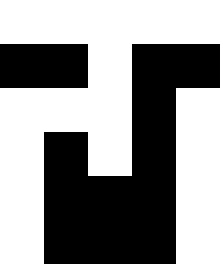[["white", "white", "white", "white", "white"], ["black", "black", "white", "black", "black"], ["white", "white", "white", "black", "white"], ["white", "black", "white", "black", "white"], ["white", "black", "black", "black", "white"], ["white", "black", "black", "black", "white"]]